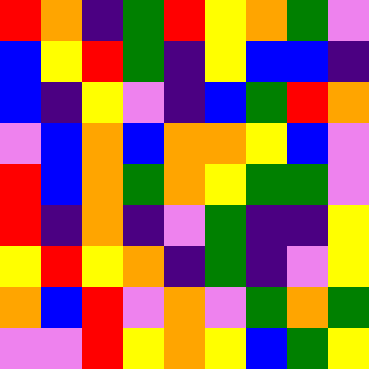[["red", "orange", "indigo", "green", "red", "yellow", "orange", "green", "violet"], ["blue", "yellow", "red", "green", "indigo", "yellow", "blue", "blue", "indigo"], ["blue", "indigo", "yellow", "violet", "indigo", "blue", "green", "red", "orange"], ["violet", "blue", "orange", "blue", "orange", "orange", "yellow", "blue", "violet"], ["red", "blue", "orange", "green", "orange", "yellow", "green", "green", "violet"], ["red", "indigo", "orange", "indigo", "violet", "green", "indigo", "indigo", "yellow"], ["yellow", "red", "yellow", "orange", "indigo", "green", "indigo", "violet", "yellow"], ["orange", "blue", "red", "violet", "orange", "violet", "green", "orange", "green"], ["violet", "violet", "red", "yellow", "orange", "yellow", "blue", "green", "yellow"]]